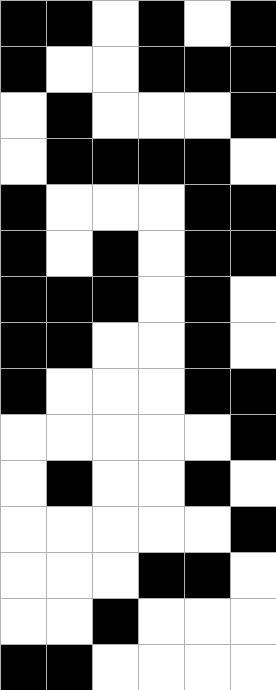[["black", "black", "white", "black", "white", "black"], ["black", "white", "white", "black", "black", "black"], ["white", "black", "white", "white", "white", "black"], ["white", "black", "black", "black", "black", "white"], ["black", "white", "white", "white", "black", "black"], ["black", "white", "black", "white", "black", "black"], ["black", "black", "black", "white", "black", "white"], ["black", "black", "white", "white", "black", "white"], ["black", "white", "white", "white", "black", "black"], ["white", "white", "white", "white", "white", "black"], ["white", "black", "white", "white", "black", "white"], ["white", "white", "white", "white", "white", "black"], ["white", "white", "white", "black", "black", "white"], ["white", "white", "black", "white", "white", "white"], ["black", "black", "white", "white", "white", "white"]]